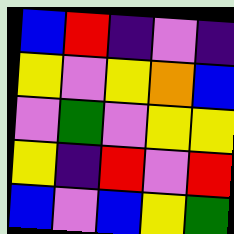[["blue", "red", "indigo", "violet", "indigo"], ["yellow", "violet", "yellow", "orange", "blue"], ["violet", "green", "violet", "yellow", "yellow"], ["yellow", "indigo", "red", "violet", "red"], ["blue", "violet", "blue", "yellow", "green"]]